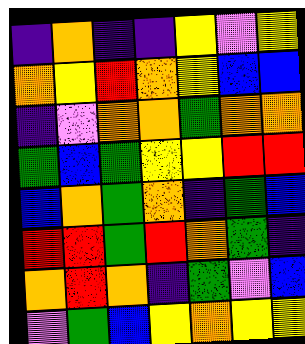[["indigo", "orange", "indigo", "indigo", "yellow", "violet", "yellow"], ["orange", "yellow", "red", "orange", "yellow", "blue", "blue"], ["indigo", "violet", "orange", "orange", "green", "orange", "orange"], ["green", "blue", "green", "yellow", "yellow", "red", "red"], ["blue", "orange", "green", "orange", "indigo", "green", "blue"], ["red", "red", "green", "red", "orange", "green", "indigo"], ["orange", "red", "orange", "indigo", "green", "violet", "blue"], ["violet", "green", "blue", "yellow", "orange", "yellow", "yellow"]]